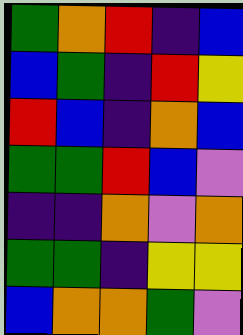[["green", "orange", "red", "indigo", "blue"], ["blue", "green", "indigo", "red", "yellow"], ["red", "blue", "indigo", "orange", "blue"], ["green", "green", "red", "blue", "violet"], ["indigo", "indigo", "orange", "violet", "orange"], ["green", "green", "indigo", "yellow", "yellow"], ["blue", "orange", "orange", "green", "violet"]]